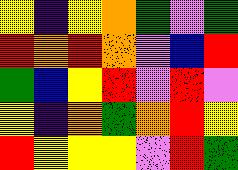[["yellow", "indigo", "yellow", "orange", "green", "violet", "green"], ["red", "orange", "red", "orange", "violet", "blue", "red"], ["green", "blue", "yellow", "red", "violet", "red", "violet"], ["yellow", "indigo", "orange", "green", "orange", "red", "yellow"], ["red", "yellow", "yellow", "yellow", "violet", "red", "green"]]